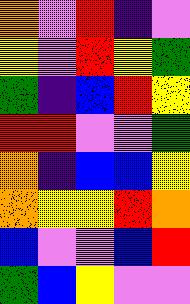[["orange", "violet", "red", "indigo", "violet"], ["yellow", "violet", "red", "yellow", "green"], ["green", "indigo", "blue", "red", "yellow"], ["red", "red", "violet", "violet", "green"], ["orange", "indigo", "blue", "blue", "yellow"], ["orange", "yellow", "yellow", "red", "orange"], ["blue", "violet", "violet", "blue", "red"], ["green", "blue", "yellow", "violet", "violet"]]